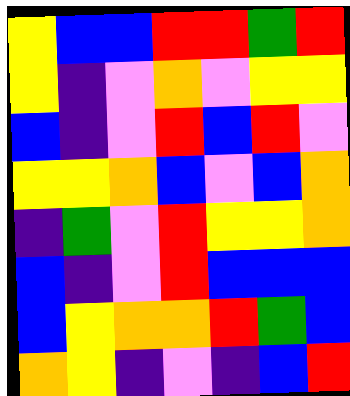[["yellow", "blue", "blue", "red", "red", "green", "red"], ["yellow", "indigo", "violet", "orange", "violet", "yellow", "yellow"], ["blue", "indigo", "violet", "red", "blue", "red", "violet"], ["yellow", "yellow", "orange", "blue", "violet", "blue", "orange"], ["indigo", "green", "violet", "red", "yellow", "yellow", "orange"], ["blue", "indigo", "violet", "red", "blue", "blue", "blue"], ["blue", "yellow", "orange", "orange", "red", "green", "blue"], ["orange", "yellow", "indigo", "violet", "indigo", "blue", "red"]]